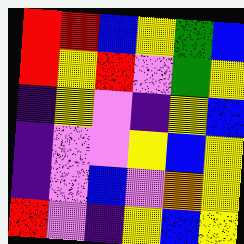[["red", "red", "blue", "yellow", "green", "blue"], ["red", "yellow", "red", "violet", "green", "yellow"], ["indigo", "yellow", "violet", "indigo", "yellow", "blue"], ["indigo", "violet", "violet", "yellow", "blue", "yellow"], ["indigo", "violet", "blue", "violet", "orange", "yellow"], ["red", "violet", "indigo", "yellow", "blue", "yellow"]]